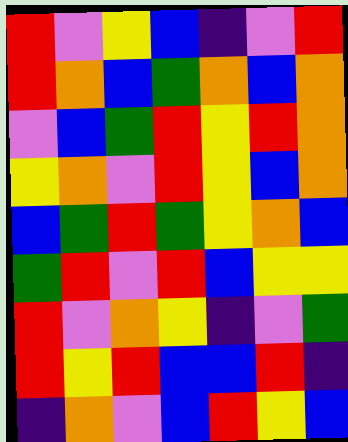[["red", "violet", "yellow", "blue", "indigo", "violet", "red"], ["red", "orange", "blue", "green", "orange", "blue", "orange"], ["violet", "blue", "green", "red", "yellow", "red", "orange"], ["yellow", "orange", "violet", "red", "yellow", "blue", "orange"], ["blue", "green", "red", "green", "yellow", "orange", "blue"], ["green", "red", "violet", "red", "blue", "yellow", "yellow"], ["red", "violet", "orange", "yellow", "indigo", "violet", "green"], ["red", "yellow", "red", "blue", "blue", "red", "indigo"], ["indigo", "orange", "violet", "blue", "red", "yellow", "blue"]]